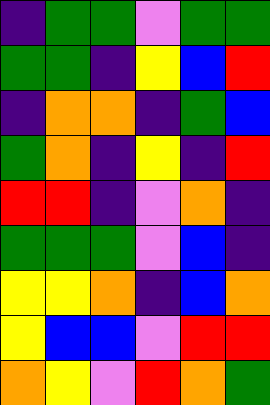[["indigo", "green", "green", "violet", "green", "green"], ["green", "green", "indigo", "yellow", "blue", "red"], ["indigo", "orange", "orange", "indigo", "green", "blue"], ["green", "orange", "indigo", "yellow", "indigo", "red"], ["red", "red", "indigo", "violet", "orange", "indigo"], ["green", "green", "green", "violet", "blue", "indigo"], ["yellow", "yellow", "orange", "indigo", "blue", "orange"], ["yellow", "blue", "blue", "violet", "red", "red"], ["orange", "yellow", "violet", "red", "orange", "green"]]